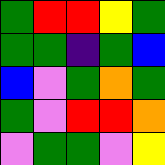[["green", "red", "red", "yellow", "green"], ["green", "green", "indigo", "green", "blue"], ["blue", "violet", "green", "orange", "green"], ["green", "violet", "red", "red", "orange"], ["violet", "green", "green", "violet", "yellow"]]